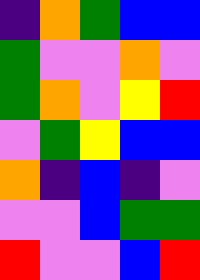[["indigo", "orange", "green", "blue", "blue"], ["green", "violet", "violet", "orange", "violet"], ["green", "orange", "violet", "yellow", "red"], ["violet", "green", "yellow", "blue", "blue"], ["orange", "indigo", "blue", "indigo", "violet"], ["violet", "violet", "blue", "green", "green"], ["red", "violet", "violet", "blue", "red"]]